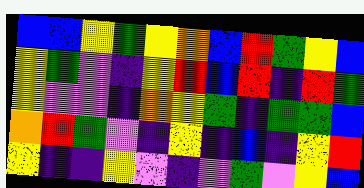[["blue", "blue", "yellow", "green", "yellow", "orange", "blue", "red", "green", "yellow", "blue"], ["yellow", "green", "violet", "indigo", "yellow", "red", "blue", "red", "indigo", "red", "green"], ["yellow", "violet", "violet", "indigo", "orange", "yellow", "green", "indigo", "green", "green", "blue"], ["orange", "red", "green", "violet", "indigo", "yellow", "indigo", "blue", "indigo", "yellow", "red"], ["yellow", "indigo", "indigo", "yellow", "violet", "indigo", "violet", "green", "violet", "yellow", "blue"]]